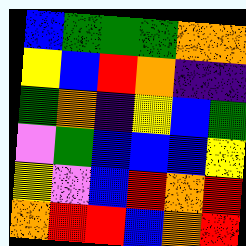[["blue", "green", "green", "green", "orange", "orange"], ["yellow", "blue", "red", "orange", "indigo", "indigo"], ["green", "orange", "indigo", "yellow", "blue", "green"], ["violet", "green", "blue", "blue", "blue", "yellow"], ["yellow", "violet", "blue", "red", "orange", "red"], ["orange", "red", "red", "blue", "orange", "red"]]